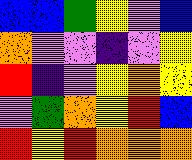[["blue", "blue", "green", "yellow", "violet", "blue"], ["orange", "violet", "violet", "indigo", "violet", "yellow"], ["red", "indigo", "violet", "yellow", "orange", "yellow"], ["violet", "green", "orange", "yellow", "red", "blue"], ["red", "yellow", "red", "orange", "orange", "orange"]]